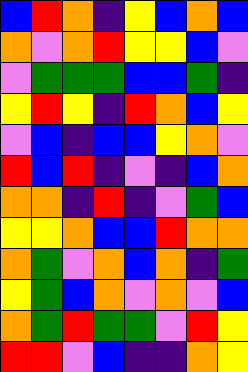[["blue", "red", "orange", "indigo", "yellow", "blue", "orange", "blue"], ["orange", "violet", "orange", "red", "yellow", "yellow", "blue", "violet"], ["violet", "green", "green", "green", "blue", "blue", "green", "indigo"], ["yellow", "red", "yellow", "indigo", "red", "orange", "blue", "yellow"], ["violet", "blue", "indigo", "blue", "blue", "yellow", "orange", "violet"], ["red", "blue", "red", "indigo", "violet", "indigo", "blue", "orange"], ["orange", "orange", "indigo", "red", "indigo", "violet", "green", "blue"], ["yellow", "yellow", "orange", "blue", "blue", "red", "orange", "orange"], ["orange", "green", "violet", "orange", "blue", "orange", "indigo", "green"], ["yellow", "green", "blue", "orange", "violet", "orange", "violet", "blue"], ["orange", "green", "red", "green", "green", "violet", "red", "yellow"], ["red", "red", "violet", "blue", "indigo", "indigo", "orange", "yellow"]]